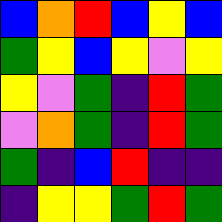[["blue", "orange", "red", "blue", "yellow", "blue"], ["green", "yellow", "blue", "yellow", "violet", "yellow"], ["yellow", "violet", "green", "indigo", "red", "green"], ["violet", "orange", "green", "indigo", "red", "green"], ["green", "indigo", "blue", "red", "indigo", "indigo"], ["indigo", "yellow", "yellow", "green", "red", "green"]]